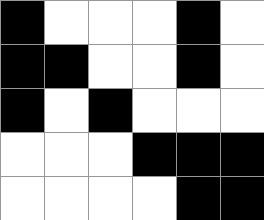[["black", "white", "white", "white", "black", "white"], ["black", "black", "white", "white", "black", "white"], ["black", "white", "black", "white", "white", "white"], ["white", "white", "white", "black", "black", "black"], ["white", "white", "white", "white", "black", "black"]]